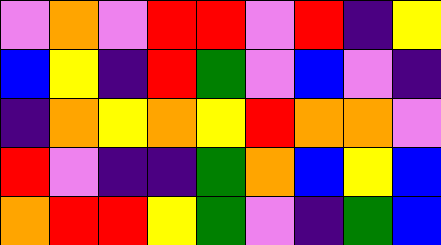[["violet", "orange", "violet", "red", "red", "violet", "red", "indigo", "yellow"], ["blue", "yellow", "indigo", "red", "green", "violet", "blue", "violet", "indigo"], ["indigo", "orange", "yellow", "orange", "yellow", "red", "orange", "orange", "violet"], ["red", "violet", "indigo", "indigo", "green", "orange", "blue", "yellow", "blue"], ["orange", "red", "red", "yellow", "green", "violet", "indigo", "green", "blue"]]